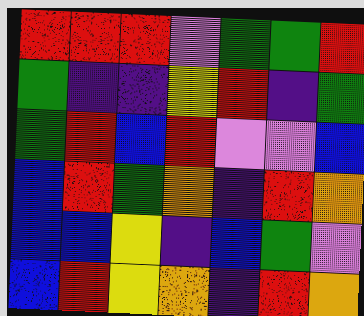[["red", "red", "red", "violet", "green", "green", "red"], ["green", "indigo", "indigo", "yellow", "red", "indigo", "green"], ["green", "red", "blue", "red", "violet", "violet", "blue"], ["blue", "red", "green", "orange", "indigo", "red", "orange"], ["blue", "blue", "yellow", "indigo", "blue", "green", "violet"], ["blue", "red", "yellow", "orange", "indigo", "red", "orange"]]